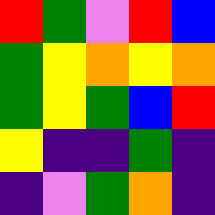[["red", "green", "violet", "red", "blue"], ["green", "yellow", "orange", "yellow", "orange"], ["green", "yellow", "green", "blue", "red"], ["yellow", "indigo", "indigo", "green", "indigo"], ["indigo", "violet", "green", "orange", "indigo"]]